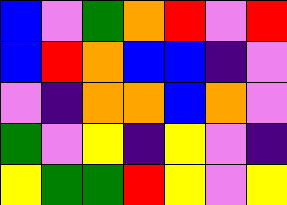[["blue", "violet", "green", "orange", "red", "violet", "red"], ["blue", "red", "orange", "blue", "blue", "indigo", "violet"], ["violet", "indigo", "orange", "orange", "blue", "orange", "violet"], ["green", "violet", "yellow", "indigo", "yellow", "violet", "indigo"], ["yellow", "green", "green", "red", "yellow", "violet", "yellow"]]